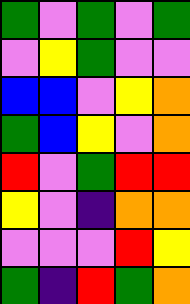[["green", "violet", "green", "violet", "green"], ["violet", "yellow", "green", "violet", "violet"], ["blue", "blue", "violet", "yellow", "orange"], ["green", "blue", "yellow", "violet", "orange"], ["red", "violet", "green", "red", "red"], ["yellow", "violet", "indigo", "orange", "orange"], ["violet", "violet", "violet", "red", "yellow"], ["green", "indigo", "red", "green", "orange"]]